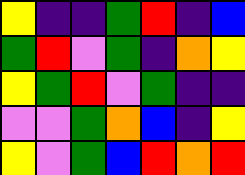[["yellow", "indigo", "indigo", "green", "red", "indigo", "blue"], ["green", "red", "violet", "green", "indigo", "orange", "yellow"], ["yellow", "green", "red", "violet", "green", "indigo", "indigo"], ["violet", "violet", "green", "orange", "blue", "indigo", "yellow"], ["yellow", "violet", "green", "blue", "red", "orange", "red"]]